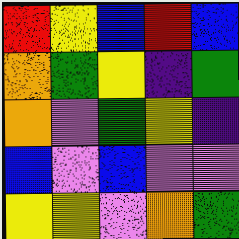[["red", "yellow", "blue", "red", "blue"], ["orange", "green", "yellow", "indigo", "green"], ["orange", "violet", "green", "yellow", "indigo"], ["blue", "violet", "blue", "violet", "violet"], ["yellow", "yellow", "violet", "orange", "green"]]